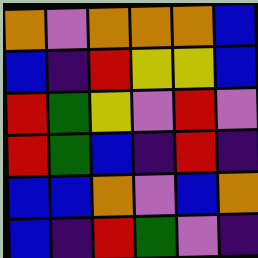[["orange", "violet", "orange", "orange", "orange", "blue"], ["blue", "indigo", "red", "yellow", "yellow", "blue"], ["red", "green", "yellow", "violet", "red", "violet"], ["red", "green", "blue", "indigo", "red", "indigo"], ["blue", "blue", "orange", "violet", "blue", "orange"], ["blue", "indigo", "red", "green", "violet", "indigo"]]